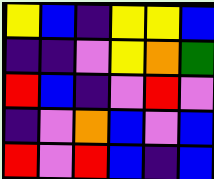[["yellow", "blue", "indigo", "yellow", "yellow", "blue"], ["indigo", "indigo", "violet", "yellow", "orange", "green"], ["red", "blue", "indigo", "violet", "red", "violet"], ["indigo", "violet", "orange", "blue", "violet", "blue"], ["red", "violet", "red", "blue", "indigo", "blue"]]